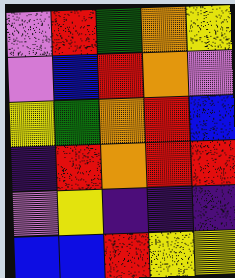[["violet", "red", "green", "orange", "yellow"], ["violet", "blue", "red", "orange", "violet"], ["yellow", "green", "orange", "red", "blue"], ["indigo", "red", "orange", "red", "red"], ["violet", "yellow", "indigo", "indigo", "indigo"], ["blue", "blue", "red", "yellow", "yellow"]]